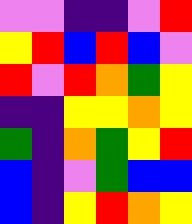[["violet", "violet", "indigo", "indigo", "violet", "red"], ["yellow", "red", "blue", "red", "blue", "violet"], ["red", "violet", "red", "orange", "green", "yellow"], ["indigo", "indigo", "yellow", "yellow", "orange", "yellow"], ["green", "indigo", "orange", "green", "yellow", "red"], ["blue", "indigo", "violet", "green", "blue", "blue"], ["blue", "indigo", "yellow", "red", "orange", "yellow"]]